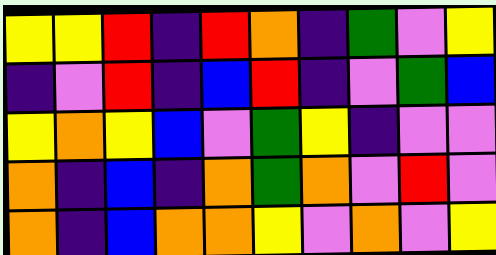[["yellow", "yellow", "red", "indigo", "red", "orange", "indigo", "green", "violet", "yellow"], ["indigo", "violet", "red", "indigo", "blue", "red", "indigo", "violet", "green", "blue"], ["yellow", "orange", "yellow", "blue", "violet", "green", "yellow", "indigo", "violet", "violet"], ["orange", "indigo", "blue", "indigo", "orange", "green", "orange", "violet", "red", "violet"], ["orange", "indigo", "blue", "orange", "orange", "yellow", "violet", "orange", "violet", "yellow"]]